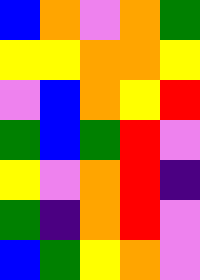[["blue", "orange", "violet", "orange", "green"], ["yellow", "yellow", "orange", "orange", "yellow"], ["violet", "blue", "orange", "yellow", "red"], ["green", "blue", "green", "red", "violet"], ["yellow", "violet", "orange", "red", "indigo"], ["green", "indigo", "orange", "red", "violet"], ["blue", "green", "yellow", "orange", "violet"]]